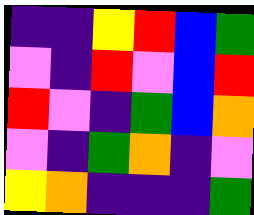[["indigo", "indigo", "yellow", "red", "blue", "green"], ["violet", "indigo", "red", "violet", "blue", "red"], ["red", "violet", "indigo", "green", "blue", "orange"], ["violet", "indigo", "green", "orange", "indigo", "violet"], ["yellow", "orange", "indigo", "indigo", "indigo", "green"]]